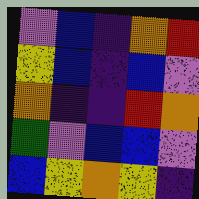[["violet", "blue", "indigo", "orange", "red"], ["yellow", "blue", "indigo", "blue", "violet"], ["orange", "indigo", "indigo", "red", "orange"], ["green", "violet", "blue", "blue", "violet"], ["blue", "yellow", "orange", "yellow", "indigo"]]